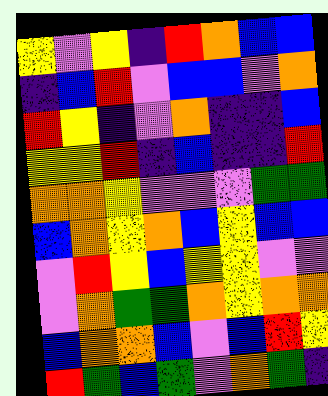[["yellow", "violet", "yellow", "indigo", "red", "orange", "blue", "blue"], ["indigo", "blue", "red", "violet", "blue", "blue", "violet", "orange"], ["red", "yellow", "indigo", "violet", "orange", "indigo", "indigo", "blue"], ["yellow", "yellow", "red", "indigo", "blue", "indigo", "indigo", "red"], ["orange", "orange", "yellow", "violet", "violet", "violet", "green", "green"], ["blue", "orange", "yellow", "orange", "blue", "yellow", "blue", "blue"], ["violet", "red", "yellow", "blue", "yellow", "yellow", "violet", "violet"], ["violet", "orange", "green", "green", "orange", "yellow", "orange", "orange"], ["blue", "orange", "orange", "blue", "violet", "blue", "red", "yellow"], ["red", "green", "blue", "green", "violet", "orange", "green", "indigo"]]